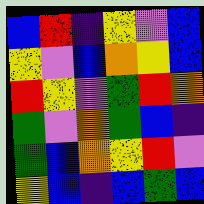[["blue", "red", "indigo", "yellow", "violet", "blue"], ["yellow", "violet", "blue", "orange", "yellow", "blue"], ["red", "yellow", "violet", "green", "red", "orange"], ["green", "violet", "orange", "green", "blue", "indigo"], ["green", "blue", "orange", "yellow", "red", "violet"], ["yellow", "blue", "indigo", "blue", "green", "blue"]]